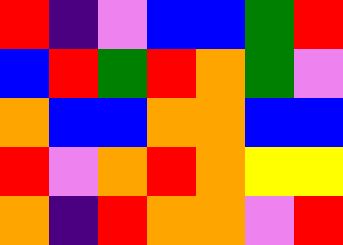[["red", "indigo", "violet", "blue", "blue", "green", "red"], ["blue", "red", "green", "red", "orange", "green", "violet"], ["orange", "blue", "blue", "orange", "orange", "blue", "blue"], ["red", "violet", "orange", "red", "orange", "yellow", "yellow"], ["orange", "indigo", "red", "orange", "orange", "violet", "red"]]